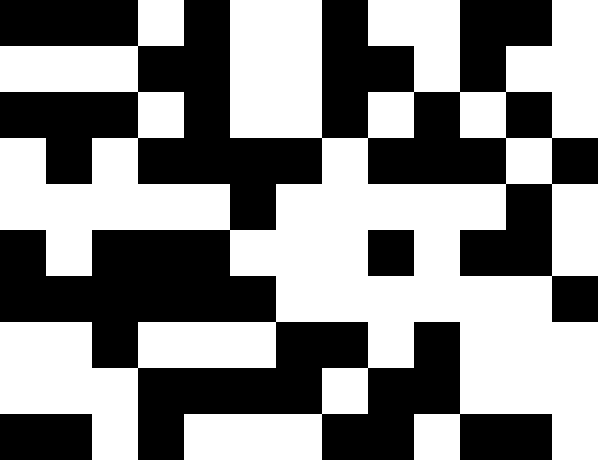[["black", "black", "black", "white", "black", "white", "white", "black", "white", "white", "black", "black", "white"], ["white", "white", "white", "black", "black", "white", "white", "black", "black", "white", "black", "white", "white"], ["black", "black", "black", "white", "black", "white", "white", "black", "white", "black", "white", "black", "white"], ["white", "black", "white", "black", "black", "black", "black", "white", "black", "black", "black", "white", "black"], ["white", "white", "white", "white", "white", "black", "white", "white", "white", "white", "white", "black", "white"], ["black", "white", "black", "black", "black", "white", "white", "white", "black", "white", "black", "black", "white"], ["black", "black", "black", "black", "black", "black", "white", "white", "white", "white", "white", "white", "black"], ["white", "white", "black", "white", "white", "white", "black", "black", "white", "black", "white", "white", "white"], ["white", "white", "white", "black", "black", "black", "black", "white", "black", "black", "white", "white", "white"], ["black", "black", "white", "black", "white", "white", "white", "black", "black", "white", "black", "black", "white"]]